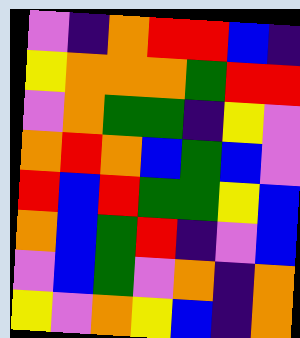[["violet", "indigo", "orange", "red", "red", "blue", "indigo"], ["yellow", "orange", "orange", "orange", "green", "red", "red"], ["violet", "orange", "green", "green", "indigo", "yellow", "violet"], ["orange", "red", "orange", "blue", "green", "blue", "violet"], ["red", "blue", "red", "green", "green", "yellow", "blue"], ["orange", "blue", "green", "red", "indigo", "violet", "blue"], ["violet", "blue", "green", "violet", "orange", "indigo", "orange"], ["yellow", "violet", "orange", "yellow", "blue", "indigo", "orange"]]